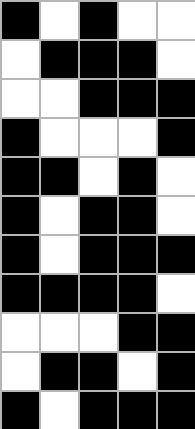[["black", "white", "black", "white", "white"], ["white", "black", "black", "black", "white"], ["white", "white", "black", "black", "black"], ["black", "white", "white", "white", "black"], ["black", "black", "white", "black", "white"], ["black", "white", "black", "black", "white"], ["black", "white", "black", "black", "black"], ["black", "black", "black", "black", "white"], ["white", "white", "white", "black", "black"], ["white", "black", "black", "white", "black"], ["black", "white", "black", "black", "black"]]